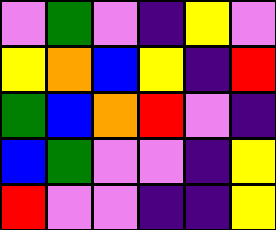[["violet", "green", "violet", "indigo", "yellow", "violet"], ["yellow", "orange", "blue", "yellow", "indigo", "red"], ["green", "blue", "orange", "red", "violet", "indigo"], ["blue", "green", "violet", "violet", "indigo", "yellow"], ["red", "violet", "violet", "indigo", "indigo", "yellow"]]